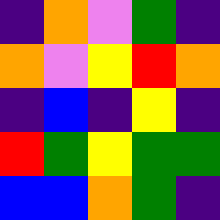[["indigo", "orange", "violet", "green", "indigo"], ["orange", "violet", "yellow", "red", "orange"], ["indigo", "blue", "indigo", "yellow", "indigo"], ["red", "green", "yellow", "green", "green"], ["blue", "blue", "orange", "green", "indigo"]]